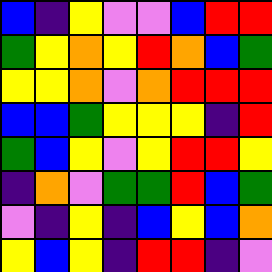[["blue", "indigo", "yellow", "violet", "violet", "blue", "red", "red"], ["green", "yellow", "orange", "yellow", "red", "orange", "blue", "green"], ["yellow", "yellow", "orange", "violet", "orange", "red", "red", "red"], ["blue", "blue", "green", "yellow", "yellow", "yellow", "indigo", "red"], ["green", "blue", "yellow", "violet", "yellow", "red", "red", "yellow"], ["indigo", "orange", "violet", "green", "green", "red", "blue", "green"], ["violet", "indigo", "yellow", "indigo", "blue", "yellow", "blue", "orange"], ["yellow", "blue", "yellow", "indigo", "red", "red", "indigo", "violet"]]